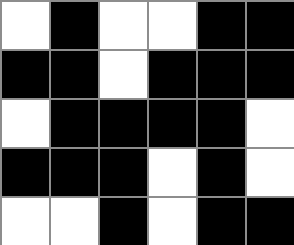[["white", "black", "white", "white", "black", "black"], ["black", "black", "white", "black", "black", "black"], ["white", "black", "black", "black", "black", "white"], ["black", "black", "black", "white", "black", "white"], ["white", "white", "black", "white", "black", "black"]]